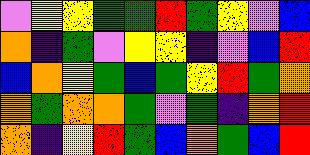[["violet", "yellow", "yellow", "green", "green", "red", "green", "yellow", "violet", "blue"], ["orange", "indigo", "green", "violet", "yellow", "yellow", "indigo", "violet", "blue", "red"], ["blue", "orange", "yellow", "green", "blue", "green", "yellow", "red", "green", "orange"], ["orange", "green", "orange", "orange", "green", "violet", "green", "indigo", "orange", "red"], ["orange", "indigo", "yellow", "red", "green", "blue", "orange", "green", "blue", "red"]]